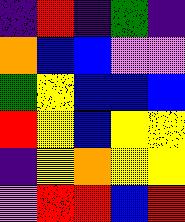[["indigo", "red", "indigo", "green", "indigo"], ["orange", "blue", "blue", "violet", "violet"], ["green", "yellow", "blue", "blue", "blue"], ["red", "yellow", "blue", "yellow", "yellow"], ["indigo", "yellow", "orange", "yellow", "yellow"], ["violet", "red", "red", "blue", "red"]]